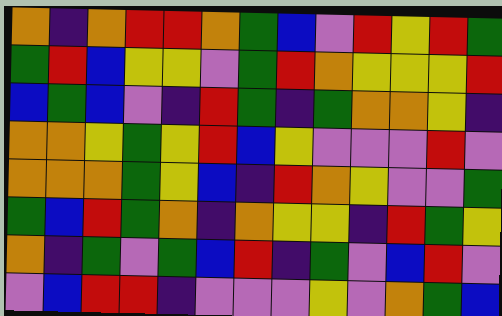[["orange", "indigo", "orange", "red", "red", "orange", "green", "blue", "violet", "red", "yellow", "red", "green"], ["green", "red", "blue", "yellow", "yellow", "violet", "green", "red", "orange", "yellow", "yellow", "yellow", "red"], ["blue", "green", "blue", "violet", "indigo", "red", "green", "indigo", "green", "orange", "orange", "yellow", "indigo"], ["orange", "orange", "yellow", "green", "yellow", "red", "blue", "yellow", "violet", "violet", "violet", "red", "violet"], ["orange", "orange", "orange", "green", "yellow", "blue", "indigo", "red", "orange", "yellow", "violet", "violet", "green"], ["green", "blue", "red", "green", "orange", "indigo", "orange", "yellow", "yellow", "indigo", "red", "green", "yellow"], ["orange", "indigo", "green", "violet", "green", "blue", "red", "indigo", "green", "violet", "blue", "red", "violet"], ["violet", "blue", "red", "red", "indigo", "violet", "violet", "violet", "yellow", "violet", "orange", "green", "blue"]]